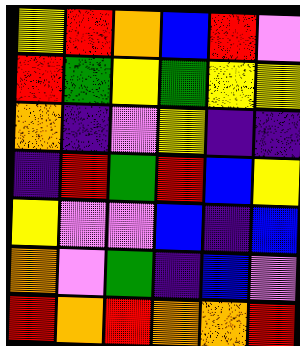[["yellow", "red", "orange", "blue", "red", "violet"], ["red", "green", "yellow", "green", "yellow", "yellow"], ["orange", "indigo", "violet", "yellow", "indigo", "indigo"], ["indigo", "red", "green", "red", "blue", "yellow"], ["yellow", "violet", "violet", "blue", "indigo", "blue"], ["orange", "violet", "green", "indigo", "blue", "violet"], ["red", "orange", "red", "orange", "orange", "red"]]